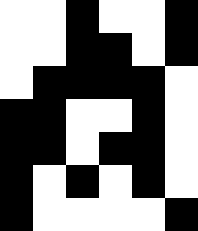[["white", "white", "black", "white", "white", "black"], ["white", "white", "black", "black", "white", "black"], ["white", "black", "black", "black", "black", "white"], ["black", "black", "white", "white", "black", "white"], ["black", "black", "white", "black", "black", "white"], ["black", "white", "black", "white", "black", "white"], ["black", "white", "white", "white", "white", "black"]]